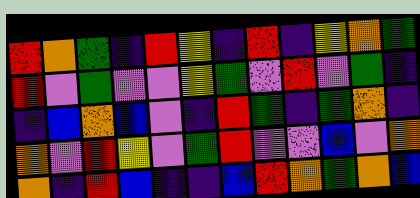[["red", "orange", "green", "indigo", "red", "yellow", "indigo", "red", "indigo", "yellow", "orange", "green"], ["red", "violet", "green", "violet", "violet", "yellow", "green", "violet", "red", "violet", "green", "indigo"], ["indigo", "blue", "orange", "blue", "violet", "indigo", "red", "green", "indigo", "green", "orange", "indigo"], ["orange", "violet", "red", "yellow", "violet", "green", "red", "violet", "violet", "blue", "violet", "orange"], ["orange", "indigo", "red", "blue", "indigo", "indigo", "blue", "red", "orange", "green", "orange", "blue"]]